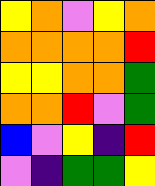[["yellow", "orange", "violet", "yellow", "orange"], ["orange", "orange", "orange", "orange", "red"], ["yellow", "yellow", "orange", "orange", "green"], ["orange", "orange", "red", "violet", "green"], ["blue", "violet", "yellow", "indigo", "red"], ["violet", "indigo", "green", "green", "yellow"]]